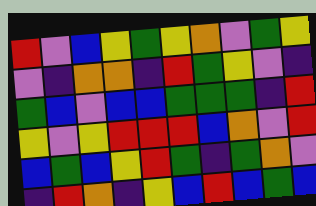[["red", "violet", "blue", "yellow", "green", "yellow", "orange", "violet", "green", "yellow"], ["violet", "indigo", "orange", "orange", "indigo", "red", "green", "yellow", "violet", "indigo"], ["green", "blue", "violet", "blue", "blue", "green", "green", "green", "indigo", "red"], ["yellow", "violet", "yellow", "red", "red", "red", "blue", "orange", "violet", "red"], ["blue", "green", "blue", "yellow", "red", "green", "indigo", "green", "orange", "violet"], ["indigo", "red", "orange", "indigo", "yellow", "blue", "red", "blue", "green", "blue"]]